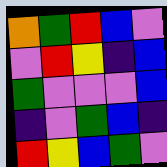[["orange", "green", "red", "blue", "violet"], ["violet", "red", "yellow", "indigo", "blue"], ["green", "violet", "violet", "violet", "blue"], ["indigo", "violet", "green", "blue", "indigo"], ["red", "yellow", "blue", "green", "violet"]]